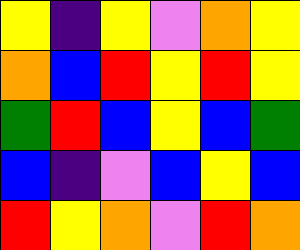[["yellow", "indigo", "yellow", "violet", "orange", "yellow"], ["orange", "blue", "red", "yellow", "red", "yellow"], ["green", "red", "blue", "yellow", "blue", "green"], ["blue", "indigo", "violet", "blue", "yellow", "blue"], ["red", "yellow", "orange", "violet", "red", "orange"]]